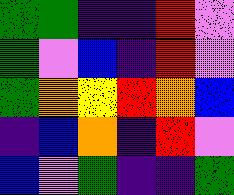[["green", "green", "indigo", "indigo", "red", "violet"], ["green", "violet", "blue", "indigo", "red", "violet"], ["green", "orange", "yellow", "red", "orange", "blue"], ["indigo", "blue", "orange", "indigo", "red", "violet"], ["blue", "violet", "green", "indigo", "indigo", "green"]]